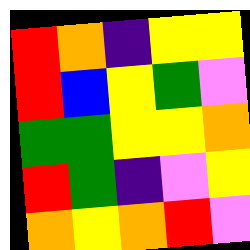[["red", "orange", "indigo", "yellow", "yellow"], ["red", "blue", "yellow", "green", "violet"], ["green", "green", "yellow", "yellow", "orange"], ["red", "green", "indigo", "violet", "yellow"], ["orange", "yellow", "orange", "red", "violet"]]